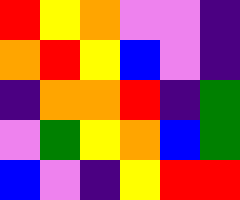[["red", "yellow", "orange", "violet", "violet", "indigo"], ["orange", "red", "yellow", "blue", "violet", "indigo"], ["indigo", "orange", "orange", "red", "indigo", "green"], ["violet", "green", "yellow", "orange", "blue", "green"], ["blue", "violet", "indigo", "yellow", "red", "red"]]